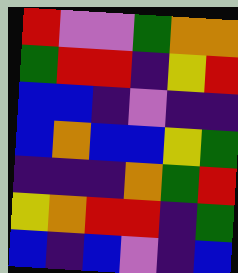[["red", "violet", "violet", "green", "orange", "orange"], ["green", "red", "red", "indigo", "yellow", "red"], ["blue", "blue", "indigo", "violet", "indigo", "indigo"], ["blue", "orange", "blue", "blue", "yellow", "green"], ["indigo", "indigo", "indigo", "orange", "green", "red"], ["yellow", "orange", "red", "red", "indigo", "green"], ["blue", "indigo", "blue", "violet", "indigo", "blue"]]